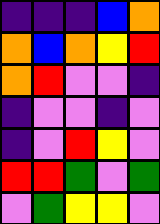[["indigo", "indigo", "indigo", "blue", "orange"], ["orange", "blue", "orange", "yellow", "red"], ["orange", "red", "violet", "violet", "indigo"], ["indigo", "violet", "violet", "indigo", "violet"], ["indigo", "violet", "red", "yellow", "violet"], ["red", "red", "green", "violet", "green"], ["violet", "green", "yellow", "yellow", "violet"]]